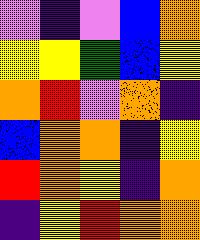[["violet", "indigo", "violet", "blue", "orange"], ["yellow", "yellow", "green", "blue", "yellow"], ["orange", "red", "violet", "orange", "indigo"], ["blue", "orange", "orange", "indigo", "yellow"], ["red", "orange", "yellow", "indigo", "orange"], ["indigo", "yellow", "red", "orange", "orange"]]